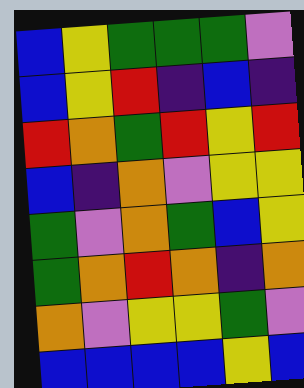[["blue", "yellow", "green", "green", "green", "violet"], ["blue", "yellow", "red", "indigo", "blue", "indigo"], ["red", "orange", "green", "red", "yellow", "red"], ["blue", "indigo", "orange", "violet", "yellow", "yellow"], ["green", "violet", "orange", "green", "blue", "yellow"], ["green", "orange", "red", "orange", "indigo", "orange"], ["orange", "violet", "yellow", "yellow", "green", "violet"], ["blue", "blue", "blue", "blue", "yellow", "blue"]]